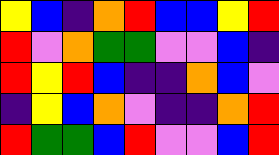[["yellow", "blue", "indigo", "orange", "red", "blue", "blue", "yellow", "red"], ["red", "violet", "orange", "green", "green", "violet", "violet", "blue", "indigo"], ["red", "yellow", "red", "blue", "indigo", "indigo", "orange", "blue", "violet"], ["indigo", "yellow", "blue", "orange", "violet", "indigo", "indigo", "orange", "red"], ["red", "green", "green", "blue", "red", "violet", "violet", "blue", "red"]]